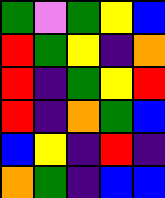[["green", "violet", "green", "yellow", "blue"], ["red", "green", "yellow", "indigo", "orange"], ["red", "indigo", "green", "yellow", "red"], ["red", "indigo", "orange", "green", "blue"], ["blue", "yellow", "indigo", "red", "indigo"], ["orange", "green", "indigo", "blue", "blue"]]